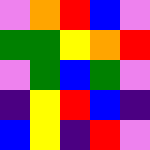[["violet", "orange", "red", "blue", "violet"], ["green", "green", "yellow", "orange", "red"], ["violet", "green", "blue", "green", "violet"], ["indigo", "yellow", "red", "blue", "indigo"], ["blue", "yellow", "indigo", "red", "violet"]]